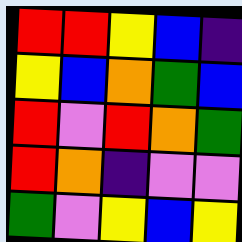[["red", "red", "yellow", "blue", "indigo"], ["yellow", "blue", "orange", "green", "blue"], ["red", "violet", "red", "orange", "green"], ["red", "orange", "indigo", "violet", "violet"], ["green", "violet", "yellow", "blue", "yellow"]]